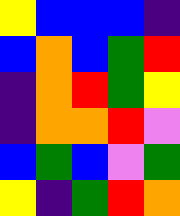[["yellow", "blue", "blue", "blue", "indigo"], ["blue", "orange", "blue", "green", "red"], ["indigo", "orange", "red", "green", "yellow"], ["indigo", "orange", "orange", "red", "violet"], ["blue", "green", "blue", "violet", "green"], ["yellow", "indigo", "green", "red", "orange"]]